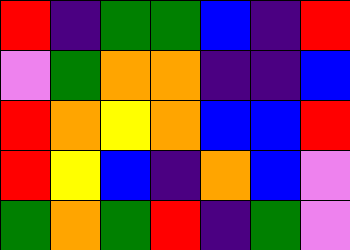[["red", "indigo", "green", "green", "blue", "indigo", "red"], ["violet", "green", "orange", "orange", "indigo", "indigo", "blue"], ["red", "orange", "yellow", "orange", "blue", "blue", "red"], ["red", "yellow", "blue", "indigo", "orange", "blue", "violet"], ["green", "orange", "green", "red", "indigo", "green", "violet"]]